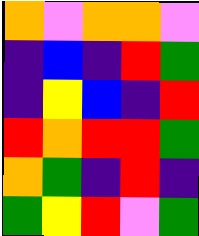[["orange", "violet", "orange", "orange", "violet"], ["indigo", "blue", "indigo", "red", "green"], ["indigo", "yellow", "blue", "indigo", "red"], ["red", "orange", "red", "red", "green"], ["orange", "green", "indigo", "red", "indigo"], ["green", "yellow", "red", "violet", "green"]]